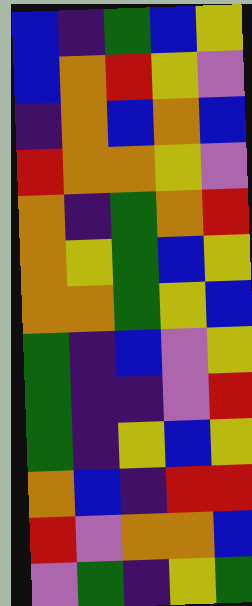[["blue", "indigo", "green", "blue", "yellow"], ["blue", "orange", "red", "yellow", "violet"], ["indigo", "orange", "blue", "orange", "blue"], ["red", "orange", "orange", "yellow", "violet"], ["orange", "indigo", "green", "orange", "red"], ["orange", "yellow", "green", "blue", "yellow"], ["orange", "orange", "green", "yellow", "blue"], ["green", "indigo", "blue", "violet", "yellow"], ["green", "indigo", "indigo", "violet", "red"], ["green", "indigo", "yellow", "blue", "yellow"], ["orange", "blue", "indigo", "red", "red"], ["red", "violet", "orange", "orange", "blue"], ["violet", "green", "indigo", "yellow", "green"]]